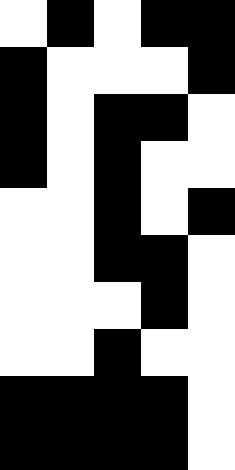[["white", "black", "white", "black", "black"], ["black", "white", "white", "white", "black"], ["black", "white", "black", "black", "white"], ["black", "white", "black", "white", "white"], ["white", "white", "black", "white", "black"], ["white", "white", "black", "black", "white"], ["white", "white", "white", "black", "white"], ["white", "white", "black", "white", "white"], ["black", "black", "black", "black", "white"], ["black", "black", "black", "black", "white"]]